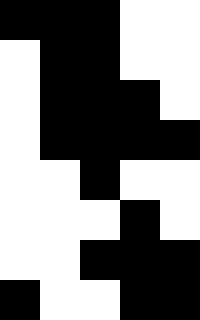[["black", "black", "black", "white", "white"], ["white", "black", "black", "white", "white"], ["white", "black", "black", "black", "white"], ["white", "black", "black", "black", "black"], ["white", "white", "black", "white", "white"], ["white", "white", "white", "black", "white"], ["white", "white", "black", "black", "black"], ["black", "white", "white", "black", "black"]]